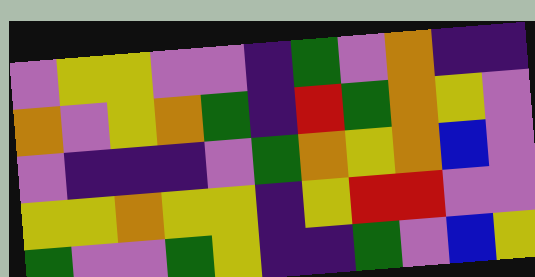[["violet", "yellow", "yellow", "violet", "violet", "indigo", "green", "violet", "orange", "indigo", "indigo"], ["orange", "violet", "yellow", "orange", "green", "indigo", "red", "green", "orange", "yellow", "violet"], ["violet", "indigo", "indigo", "indigo", "violet", "green", "orange", "yellow", "orange", "blue", "violet"], ["yellow", "yellow", "orange", "yellow", "yellow", "indigo", "yellow", "red", "red", "violet", "violet"], ["green", "violet", "violet", "green", "yellow", "indigo", "indigo", "green", "violet", "blue", "yellow"]]